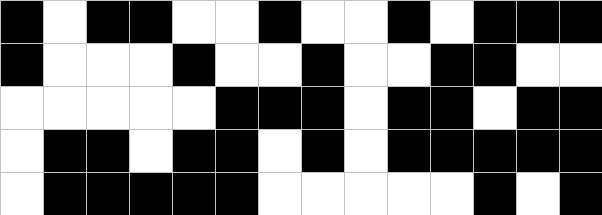[["black", "white", "black", "black", "white", "white", "black", "white", "white", "black", "white", "black", "black", "black"], ["black", "white", "white", "white", "black", "white", "white", "black", "white", "white", "black", "black", "white", "white"], ["white", "white", "white", "white", "white", "black", "black", "black", "white", "black", "black", "white", "black", "black"], ["white", "black", "black", "white", "black", "black", "white", "black", "white", "black", "black", "black", "black", "black"], ["white", "black", "black", "black", "black", "black", "white", "white", "white", "white", "white", "black", "white", "black"]]